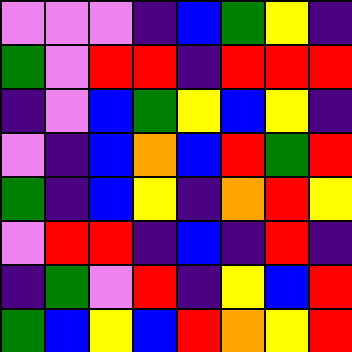[["violet", "violet", "violet", "indigo", "blue", "green", "yellow", "indigo"], ["green", "violet", "red", "red", "indigo", "red", "red", "red"], ["indigo", "violet", "blue", "green", "yellow", "blue", "yellow", "indigo"], ["violet", "indigo", "blue", "orange", "blue", "red", "green", "red"], ["green", "indigo", "blue", "yellow", "indigo", "orange", "red", "yellow"], ["violet", "red", "red", "indigo", "blue", "indigo", "red", "indigo"], ["indigo", "green", "violet", "red", "indigo", "yellow", "blue", "red"], ["green", "blue", "yellow", "blue", "red", "orange", "yellow", "red"]]